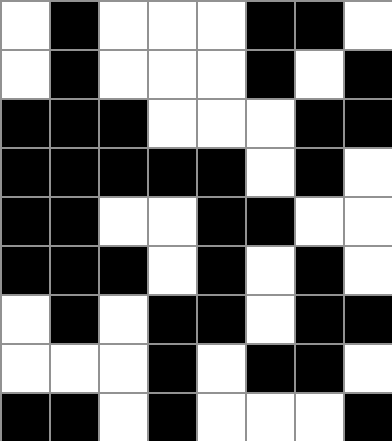[["white", "black", "white", "white", "white", "black", "black", "white"], ["white", "black", "white", "white", "white", "black", "white", "black"], ["black", "black", "black", "white", "white", "white", "black", "black"], ["black", "black", "black", "black", "black", "white", "black", "white"], ["black", "black", "white", "white", "black", "black", "white", "white"], ["black", "black", "black", "white", "black", "white", "black", "white"], ["white", "black", "white", "black", "black", "white", "black", "black"], ["white", "white", "white", "black", "white", "black", "black", "white"], ["black", "black", "white", "black", "white", "white", "white", "black"]]